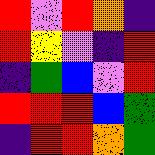[["red", "violet", "red", "orange", "indigo"], ["red", "yellow", "violet", "indigo", "red"], ["indigo", "green", "blue", "violet", "red"], ["red", "red", "red", "blue", "green"], ["indigo", "red", "red", "orange", "green"]]